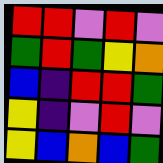[["red", "red", "violet", "red", "violet"], ["green", "red", "green", "yellow", "orange"], ["blue", "indigo", "red", "red", "green"], ["yellow", "indigo", "violet", "red", "violet"], ["yellow", "blue", "orange", "blue", "green"]]